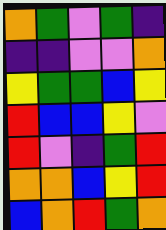[["orange", "green", "violet", "green", "indigo"], ["indigo", "indigo", "violet", "violet", "orange"], ["yellow", "green", "green", "blue", "yellow"], ["red", "blue", "blue", "yellow", "violet"], ["red", "violet", "indigo", "green", "red"], ["orange", "orange", "blue", "yellow", "red"], ["blue", "orange", "red", "green", "orange"]]